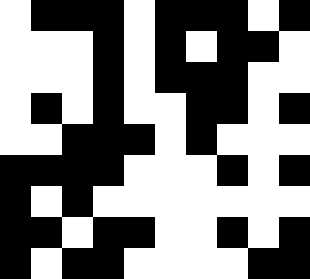[["white", "black", "black", "black", "white", "black", "black", "black", "white", "black"], ["white", "white", "white", "black", "white", "black", "white", "black", "black", "white"], ["white", "white", "white", "black", "white", "black", "black", "black", "white", "white"], ["white", "black", "white", "black", "white", "white", "black", "black", "white", "black"], ["white", "white", "black", "black", "black", "white", "black", "white", "white", "white"], ["black", "black", "black", "black", "white", "white", "white", "black", "white", "black"], ["black", "white", "black", "white", "white", "white", "white", "white", "white", "white"], ["black", "black", "white", "black", "black", "white", "white", "black", "white", "black"], ["black", "white", "black", "black", "white", "white", "white", "white", "black", "black"]]